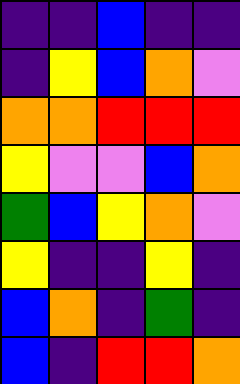[["indigo", "indigo", "blue", "indigo", "indigo"], ["indigo", "yellow", "blue", "orange", "violet"], ["orange", "orange", "red", "red", "red"], ["yellow", "violet", "violet", "blue", "orange"], ["green", "blue", "yellow", "orange", "violet"], ["yellow", "indigo", "indigo", "yellow", "indigo"], ["blue", "orange", "indigo", "green", "indigo"], ["blue", "indigo", "red", "red", "orange"]]